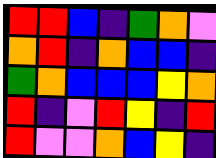[["red", "red", "blue", "indigo", "green", "orange", "violet"], ["orange", "red", "indigo", "orange", "blue", "blue", "indigo"], ["green", "orange", "blue", "blue", "blue", "yellow", "orange"], ["red", "indigo", "violet", "red", "yellow", "indigo", "red"], ["red", "violet", "violet", "orange", "blue", "yellow", "indigo"]]